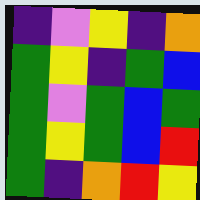[["indigo", "violet", "yellow", "indigo", "orange"], ["green", "yellow", "indigo", "green", "blue"], ["green", "violet", "green", "blue", "green"], ["green", "yellow", "green", "blue", "red"], ["green", "indigo", "orange", "red", "yellow"]]